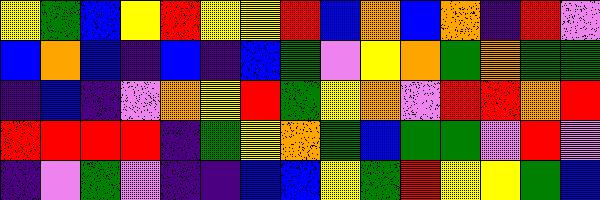[["yellow", "green", "blue", "yellow", "red", "yellow", "yellow", "red", "blue", "orange", "blue", "orange", "indigo", "red", "violet"], ["blue", "orange", "blue", "indigo", "blue", "indigo", "blue", "green", "violet", "yellow", "orange", "green", "orange", "green", "green"], ["indigo", "blue", "indigo", "violet", "orange", "yellow", "red", "green", "yellow", "orange", "violet", "red", "red", "orange", "red"], ["red", "red", "red", "red", "indigo", "green", "yellow", "orange", "green", "blue", "green", "green", "violet", "red", "violet"], ["indigo", "violet", "green", "violet", "indigo", "indigo", "blue", "blue", "yellow", "green", "red", "yellow", "yellow", "green", "blue"]]